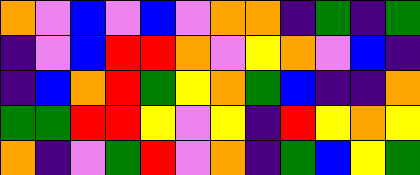[["orange", "violet", "blue", "violet", "blue", "violet", "orange", "orange", "indigo", "green", "indigo", "green"], ["indigo", "violet", "blue", "red", "red", "orange", "violet", "yellow", "orange", "violet", "blue", "indigo"], ["indigo", "blue", "orange", "red", "green", "yellow", "orange", "green", "blue", "indigo", "indigo", "orange"], ["green", "green", "red", "red", "yellow", "violet", "yellow", "indigo", "red", "yellow", "orange", "yellow"], ["orange", "indigo", "violet", "green", "red", "violet", "orange", "indigo", "green", "blue", "yellow", "green"]]